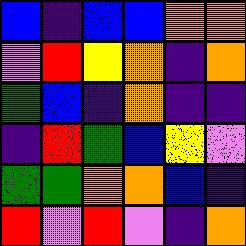[["blue", "indigo", "blue", "blue", "orange", "orange"], ["violet", "red", "yellow", "orange", "indigo", "orange"], ["green", "blue", "indigo", "orange", "indigo", "indigo"], ["indigo", "red", "green", "blue", "yellow", "violet"], ["green", "green", "orange", "orange", "blue", "indigo"], ["red", "violet", "red", "violet", "indigo", "orange"]]